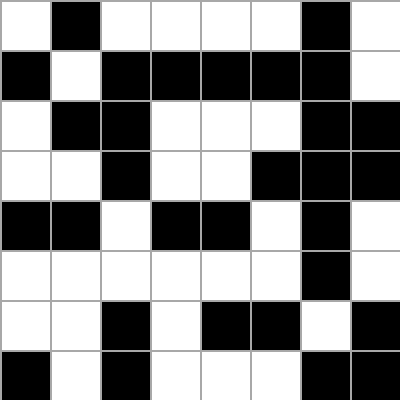[["white", "black", "white", "white", "white", "white", "black", "white"], ["black", "white", "black", "black", "black", "black", "black", "white"], ["white", "black", "black", "white", "white", "white", "black", "black"], ["white", "white", "black", "white", "white", "black", "black", "black"], ["black", "black", "white", "black", "black", "white", "black", "white"], ["white", "white", "white", "white", "white", "white", "black", "white"], ["white", "white", "black", "white", "black", "black", "white", "black"], ["black", "white", "black", "white", "white", "white", "black", "black"]]